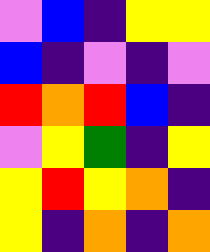[["violet", "blue", "indigo", "yellow", "yellow"], ["blue", "indigo", "violet", "indigo", "violet"], ["red", "orange", "red", "blue", "indigo"], ["violet", "yellow", "green", "indigo", "yellow"], ["yellow", "red", "yellow", "orange", "indigo"], ["yellow", "indigo", "orange", "indigo", "orange"]]